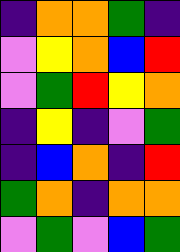[["indigo", "orange", "orange", "green", "indigo"], ["violet", "yellow", "orange", "blue", "red"], ["violet", "green", "red", "yellow", "orange"], ["indigo", "yellow", "indigo", "violet", "green"], ["indigo", "blue", "orange", "indigo", "red"], ["green", "orange", "indigo", "orange", "orange"], ["violet", "green", "violet", "blue", "green"]]